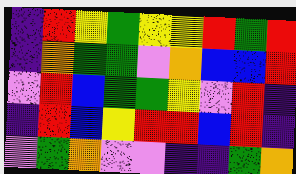[["indigo", "red", "yellow", "green", "yellow", "yellow", "red", "green", "red"], ["indigo", "orange", "green", "green", "violet", "orange", "blue", "blue", "red"], ["violet", "red", "blue", "green", "green", "yellow", "violet", "red", "indigo"], ["indigo", "red", "blue", "yellow", "red", "red", "blue", "red", "indigo"], ["violet", "green", "orange", "violet", "violet", "indigo", "indigo", "green", "orange"]]